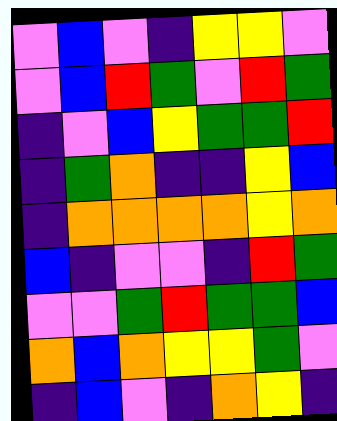[["violet", "blue", "violet", "indigo", "yellow", "yellow", "violet"], ["violet", "blue", "red", "green", "violet", "red", "green"], ["indigo", "violet", "blue", "yellow", "green", "green", "red"], ["indigo", "green", "orange", "indigo", "indigo", "yellow", "blue"], ["indigo", "orange", "orange", "orange", "orange", "yellow", "orange"], ["blue", "indigo", "violet", "violet", "indigo", "red", "green"], ["violet", "violet", "green", "red", "green", "green", "blue"], ["orange", "blue", "orange", "yellow", "yellow", "green", "violet"], ["indigo", "blue", "violet", "indigo", "orange", "yellow", "indigo"]]